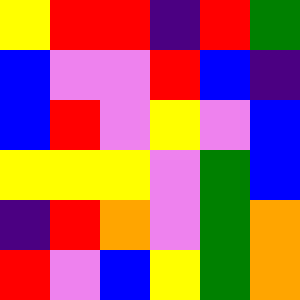[["yellow", "red", "red", "indigo", "red", "green"], ["blue", "violet", "violet", "red", "blue", "indigo"], ["blue", "red", "violet", "yellow", "violet", "blue"], ["yellow", "yellow", "yellow", "violet", "green", "blue"], ["indigo", "red", "orange", "violet", "green", "orange"], ["red", "violet", "blue", "yellow", "green", "orange"]]